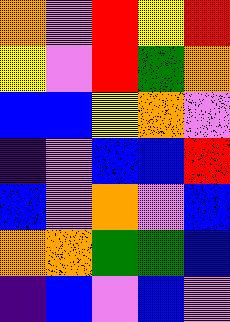[["orange", "violet", "red", "yellow", "red"], ["yellow", "violet", "red", "green", "orange"], ["blue", "blue", "yellow", "orange", "violet"], ["indigo", "violet", "blue", "blue", "red"], ["blue", "violet", "orange", "violet", "blue"], ["orange", "orange", "green", "green", "blue"], ["indigo", "blue", "violet", "blue", "violet"]]